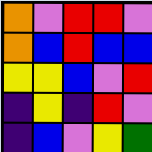[["orange", "violet", "red", "red", "violet"], ["orange", "blue", "red", "blue", "blue"], ["yellow", "yellow", "blue", "violet", "red"], ["indigo", "yellow", "indigo", "red", "violet"], ["indigo", "blue", "violet", "yellow", "green"]]